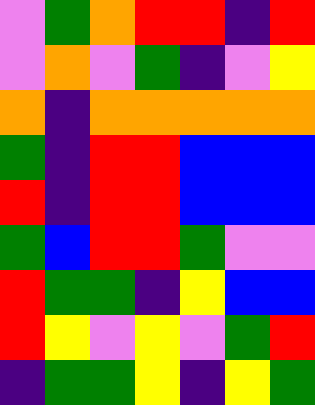[["violet", "green", "orange", "red", "red", "indigo", "red"], ["violet", "orange", "violet", "green", "indigo", "violet", "yellow"], ["orange", "indigo", "orange", "orange", "orange", "orange", "orange"], ["green", "indigo", "red", "red", "blue", "blue", "blue"], ["red", "indigo", "red", "red", "blue", "blue", "blue"], ["green", "blue", "red", "red", "green", "violet", "violet"], ["red", "green", "green", "indigo", "yellow", "blue", "blue"], ["red", "yellow", "violet", "yellow", "violet", "green", "red"], ["indigo", "green", "green", "yellow", "indigo", "yellow", "green"]]